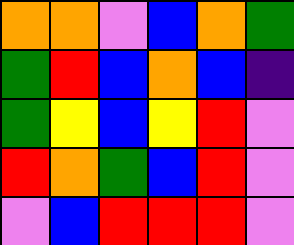[["orange", "orange", "violet", "blue", "orange", "green"], ["green", "red", "blue", "orange", "blue", "indigo"], ["green", "yellow", "blue", "yellow", "red", "violet"], ["red", "orange", "green", "blue", "red", "violet"], ["violet", "blue", "red", "red", "red", "violet"]]